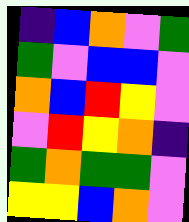[["indigo", "blue", "orange", "violet", "green"], ["green", "violet", "blue", "blue", "violet"], ["orange", "blue", "red", "yellow", "violet"], ["violet", "red", "yellow", "orange", "indigo"], ["green", "orange", "green", "green", "violet"], ["yellow", "yellow", "blue", "orange", "violet"]]